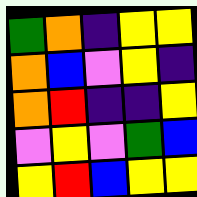[["green", "orange", "indigo", "yellow", "yellow"], ["orange", "blue", "violet", "yellow", "indigo"], ["orange", "red", "indigo", "indigo", "yellow"], ["violet", "yellow", "violet", "green", "blue"], ["yellow", "red", "blue", "yellow", "yellow"]]